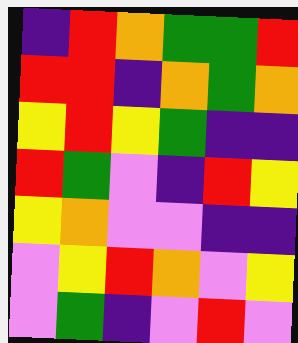[["indigo", "red", "orange", "green", "green", "red"], ["red", "red", "indigo", "orange", "green", "orange"], ["yellow", "red", "yellow", "green", "indigo", "indigo"], ["red", "green", "violet", "indigo", "red", "yellow"], ["yellow", "orange", "violet", "violet", "indigo", "indigo"], ["violet", "yellow", "red", "orange", "violet", "yellow"], ["violet", "green", "indigo", "violet", "red", "violet"]]